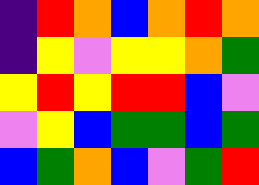[["indigo", "red", "orange", "blue", "orange", "red", "orange"], ["indigo", "yellow", "violet", "yellow", "yellow", "orange", "green"], ["yellow", "red", "yellow", "red", "red", "blue", "violet"], ["violet", "yellow", "blue", "green", "green", "blue", "green"], ["blue", "green", "orange", "blue", "violet", "green", "red"]]